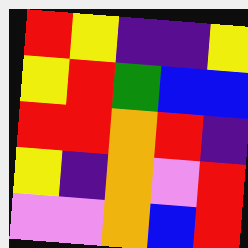[["red", "yellow", "indigo", "indigo", "yellow"], ["yellow", "red", "green", "blue", "blue"], ["red", "red", "orange", "red", "indigo"], ["yellow", "indigo", "orange", "violet", "red"], ["violet", "violet", "orange", "blue", "red"]]